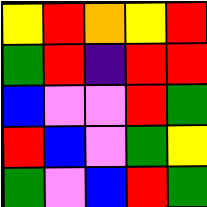[["yellow", "red", "orange", "yellow", "red"], ["green", "red", "indigo", "red", "red"], ["blue", "violet", "violet", "red", "green"], ["red", "blue", "violet", "green", "yellow"], ["green", "violet", "blue", "red", "green"]]